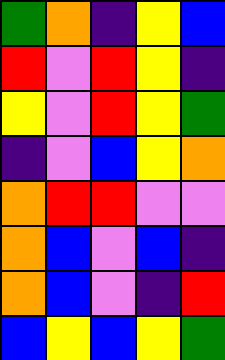[["green", "orange", "indigo", "yellow", "blue"], ["red", "violet", "red", "yellow", "indigo"], ["yellow", "violet", "red", "yellow", "green"], ["indigo", "violet", "blue", "yellow", "orange"], ["orange", "red", "red", "violet", "violet"], ["orange", "blue", "violet", "blue", "indigo"], ["orange", "blue", "violet", "indigo", "red"], ["blue", "yellow", "blue", "yellow", "green"]]